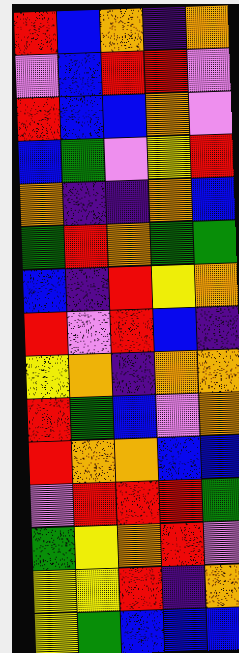[["red", "blue", "orange", "indigo", "orange"], ["violet", "blue", "red", "red", "violet"], ["red", "blue", "blue", "orange", "violet"], ["blue", "green", "violet", "yellow", "red"], ["orange", "indigo", "indigo", "orange", "blue"], ["green", "red", "orange", "green", "green"], ["blue", "indigo", "red", "yellow", "orange"], ["red", "violet", "red", "blue", "indigo"], ["yellow", "orange", "indigo", "orange", "orange"], ["red", "green", "blue", "violet", "orange"], ["red", "orange", "orange", "blue", "blue"], ["violet", "red", "red", "red", "green"], ["green", "yellow", "orange", "red", "violet"], ["yellow", "yellow", "red", "indigo", "orange"], ["yellow", "green", "blue", "blue", "blue"]]